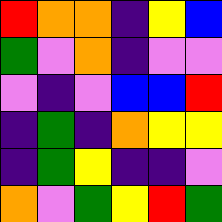[["red", "orange", "orange", "indigo", "yellow", "blue"], ["green", "violet", "orange", "indigo", "violet", "violet"], ["violet", "indigo", "violet", "blue", "blue", "red"], ["indigo", "green", "indigo", "orange", "yellow", "yellow"], ["indigo", "green", "yellow", "indigo", "indigo", "violet"], ["orange", "violet", "green", "yellow", "red", "green"]]